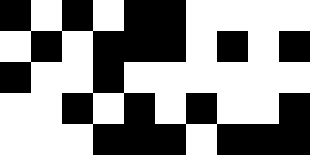[["black", "white", "black", "white", "black", "black", "white", "white", "white", "white"], ["white", "black", "white", "black", "black", "black", "white", "black", "white", "black"], ["black", "white", "white", "black", "white", "white", "white", "white", "white", "white"], ["white", "white", "black", "white", "black", "white", "black", "white", "white", "black"], ["white", "white", "white", "black", "black", "black", "white", "black", "black", "black"]]